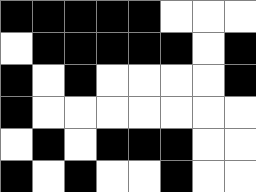[["black", "black", "black", "black", "black", "white", "white", "white"], ["white", "black", "black", "black", "black", "black", "white", "black"], ["black", "white", "black", "white", "white", "white", "white", "black"], ["black", "white", "white", "white", "white", "white", "white", "white"], ["white", "black", "white", "black", "black", "black", "white", "white"], ["black", "white", "black", "white", "white", "black", "white", "white"]]